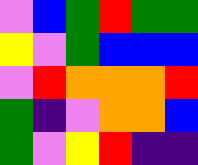[["violet", "blue", "green", "red", "green", "green"], ["yellow", "violet", "green", "blue", "blue", "blue"], ["violet", "red", "orange", "orange", "orange", "red"], ["green", "indigo", "violet", "orange", "orange", "blue"], ["green", "violet", "yellow", "red", "indigo", "indigo"]]